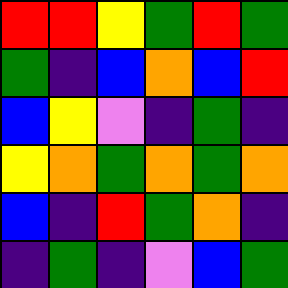[["red", "red", "yellow", "green", "red", "green"], ["green", "indigo", "blue", "orange", "blue", "red"], ["blue", "yellow", "violet", "indigo", "green", "indigo"], ["yellow", "orange", "green", "orange", "green", "orange"], ["blue", "indigo", "red", "green", "orange", "indigo"], ["indigo", "green", "indigo", "violet", "blue", "green"]]